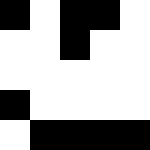[["black", "white", "black", "black", "white"], ["white", "white", "black", "white", "white"], ["white", "white", "white", "white", "white"], ["black", "white", "white", "white", "white"], ["white", "black", "black", "black", "black"]]